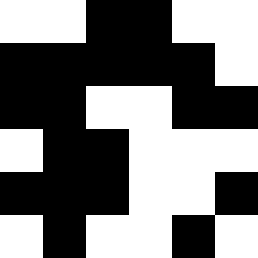[["white", "white", "black", "black", "white", "white"], ["black", "black", "black", "black", "black", "white"], ["black", "black", "white", "white", "black", "black"], ["white", "black", "black", "white", "white", "white"], ["black", "black", "black", "white", "white", "black"], ["white", "black", "white", "white", "black", "white"]]